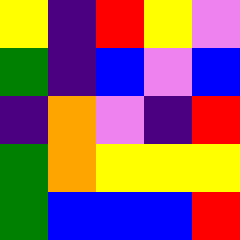[["yellow", "indigo", "red", "yellow", "violet"], ["green", "indigo", "blue", "violet", "blue"], ["indigo", "orange", "violet", "indigo", "red"], ["green", "orange", "yellow", "yellow", "yellow"], ["green", "blue", "blue", "blue", "red"]]